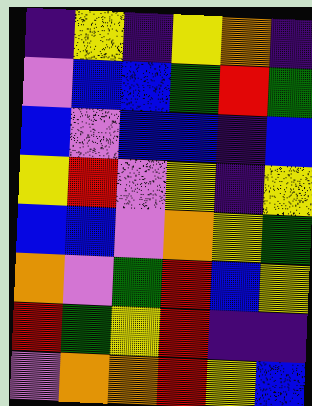[["indigo", "yellow", "indigo", "yellow", "orange", "indigo"], ["violet", "blue", "blue", "green", "red", "green"], ["blue", "violet", "blue", "blue", "indigo", "blue"], ["yellow", "red", "violet", "yellow", "indigo", "yellow"], ["blue", "blue", "violet", "orange", "yellow", "green"], ["orange", "violet", "green", "red", "blue", "yellow"], ["red", "green", "yellow", "red", "indigo", "indigo"], ["violet", "orange", "orange", "red", "yellow", "blue"]]